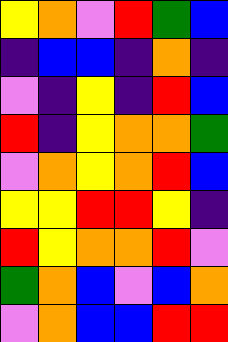[["yellow", "orange", "violet", "red", "green", "blue"], ["indigo", "blue", "blue", "indigo", "orange", "indigo"], ["violet", "indigo", "yellow", "indigo", "red", "blue"], ["red", "indigo", "yellow", "orange", "orange", "green"], ["violet", "orange", "yellow", "orange", "red", "blue"], ["yellow", "yellow", "red", "red", "yellow", "indigo"], ["red", "yellow", "orange", "orange", "red", "violet"], ["green", "orange", "blue", "violet", "blue", "orange"], ["violet", "orange", "blue", "blue", "red", "red"]]